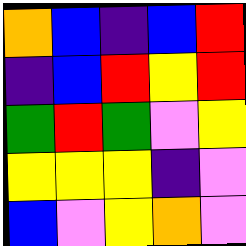[["orange", "blue", "indigo", "blue", "red"], ["indigo", "blue", "red", "yellow", "red"], ["green", "red", "green", "violet", "yellow"], ["yellow", "yellow", "yellow", "indigo", "violet"], ["blue", "violet", "yellow", "orange", "violet"]]